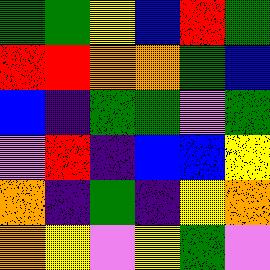[["green", "green", "yellow", "blue", "red", "green"], ["red", "red", "orange", "orange", "green", "blue"], ["blue", "indigo", "green", "green", "violet", "green"], ["violet", "red", "indigo", "blue", "blue", "yellow"], ["orange", "indigo", "green", "indigo", "yellow", "orange"], ["orange", "yellow", "violet", "yellow", "green", "violet"]]